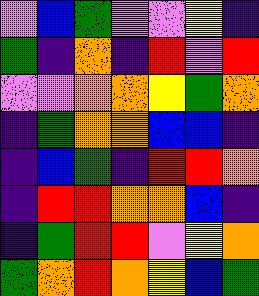[["violet", "blue", "green", "violet", "violet", "yellow", "indigo"], ["green", "indigo", "orange", "indigo", "red", "violet", "red"], ["violet", "violet", "orange", "orange", "yellow", "green", "orange"], ["indigo", "green", "orange", "orange", "blue", "blue", "indigo"], ["indigo", "blue", "green", "indigo", "red", "red", "orange"], ["indigo", "red", "red", "orange", "orange", "blue", "indigo"], ["indigo", "green", "red", "red", "violet", "yellow", "orange"], ["green", "orange", "red", "orange", "yellow", "blue", "green"]]